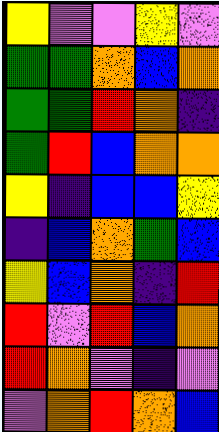[["yellow", "violet", "violet", "yellow", "violet"], ["green", "green", "orange", "blue", "orange"], ["green", "green", "red", "orange", "indigo"], ["green", "red", "blue", "orange", "orange"], ["yellow", "indigo", "blue", "blue", "yellow"], ["indigo", "blue", "orange", "green", "blue"], ["yellow", "blue", "orange", "indigo", "red"], ["red", "violet", "red", "blue", "orange"], ["red", "orange", "violet", "indigo", "violet"], ["violet", "orange", "red", "orange", "blue"]]